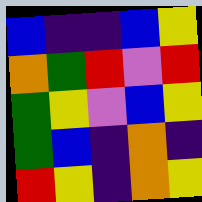[["blue", "indigo", "indigo", "blue", "yellow"], ["orange", "green", "red", "violet", "red"], ["green", "yellow", "violet", "blue", "yellow"], ["green", "blue", "indigo", "orange", "indigo"], ["red", "yellow", "indigo", "orange", "yellow"]]